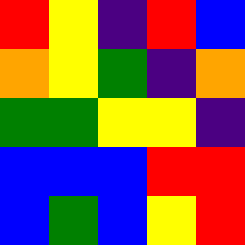[["red", "yellow", "indigo", "red", "blue"], ["orange", "yellow", "green", "indigo", "orange"], ["green", "green", "yellow", "yellow", "indigo"], ["blue", "blue", "blue", "red", "red"], ["blue", "green", "blue", "yellow", "red"]]